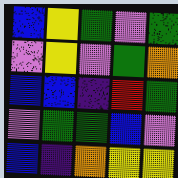[["blue", "yellow", "green", "violet", "green"], ["violet", "yellow", "violet", "green", "orange"], ["blue", "blue", "indigo", "red", "green"], ["violet", "green", "green", "blue", "violet"], ["blue", "indigo", "orange", "yellow", "yellow"]]